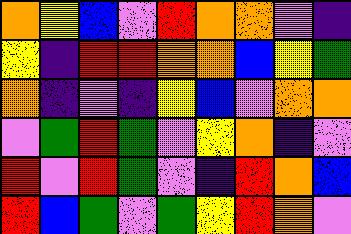[["orange", "yellow", "blue", "violet", "red", "orange", "orange", "violet", "indigo"], ["yellow", "indigo", "red", "red", "orange", "orange", "blue", "yellow", "green"], ["orange", "indigo", "violet", "indigo", "yellow", "blue", "violet", "orange", "orange"], ["violet", "green", "red", "green", "violet", "yellow", "orange", "indigo", "violet"], ["red", "violet", "red", "green", "violet", "indigo", "red", "orange", "blue"], ["red", "blue", "green", "violet", "green", "yellow", "red", "orange", "violet"]]